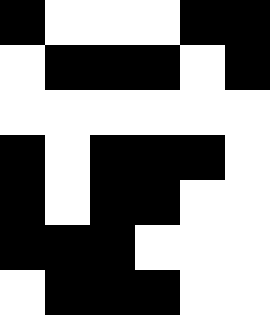[["black", "white", "white", "white", "black", "black"], ["white", "black", "black", "black", "white", "black"], ["white", "white", "white", "white", "white", "white"], ["black", "white", "black", "black", "black", "white"], ["black", "white", "black", "black", "white", "white"], ["black", "black", "black", "white", "white", "white"], ["white", "black", "black", "black", "white", "white"]]